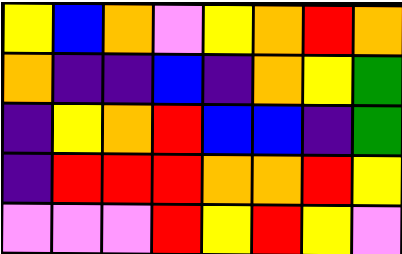[["yellow", "blue", "orange", "violet", "yellow", "orange", "red", "orange"], ["orange", "indigo", "indigo", "blue", "indigo", "orange", "yellow", "green"], ["indigo", "yellow", "orange", "red", "blue", "blue", "indigo", "green"], ["indigo", "red", "red", "red", "orange", "orange", "red", "yellow"], ["violet", "violet", "violet", "red", "yellow", "red", "yellow", "violet"]]